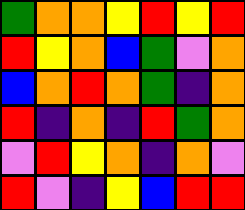[["green", "orange", "orange", "yellow", "red", "yellow", "red"], ["red", "yellow", "orange", "blue", "green", "violet", "orange"], ["blue", "orange", "red", "orange", "green", "indigo", "orange"], ["red", "indigo", "orange", "indigo", "red", "green", "orange"], ["violet", "red", "yellow", "orange", "indigo", "orange", "violet"], ["red", "violet", "indigo", "yellow", "blue", "red", "red"]]